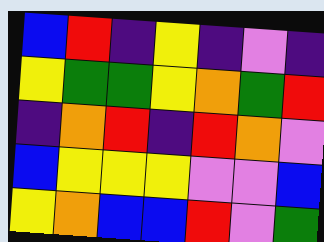[["blue", "red", "indigo", "yellow", "indigo", "violet", "indigo"], ["yellow", "green", "green", "yellow", "orange", "green", "red"], ["indigo", "orange", "red", "indigo", "red", "orange", "violet"], ["blue", "yellow", "yellow", "yellow", "violet", "violet", "blue"], ["yellow", "orange", "blue", "blue", "red", "violet", "green"]]